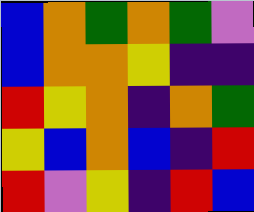[["blue", "orange", "green", "orange", "green", "violet"], ["blue", "orange", "orange", "yellow", "indigo", "indigo"], ["red", "yellow", "orange", "indigo", "orange", "green"], ["yellow", "blue", "orange", "blue", "indigo", "red"], ["red", "violet", "yellow", "indigo", "red", "blue"]]